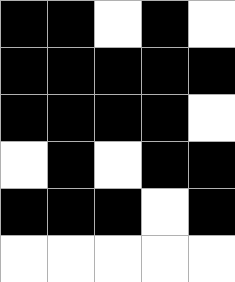[["black", "black", "white", "black", "white"], ["black", "black", "black", "black", "black"], ["black", "black", "black", "black", "white"], ["white", "black", "white", "black", "black"], ["black", "black", "black", "white", "black"], ["white", "white", "white", "white", "white"]]